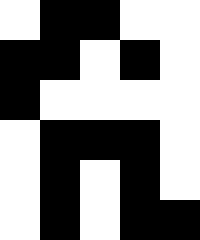[["white", "black", "black", "white", "white"], ["black", "black", "white", "black", "white"], ["black", "white", "white", "white", "white"], ["white", "black", "black", "black", "white"], ["white", "black", "white", "black", "white"], ["white", "black", "white", "black", "black"]]